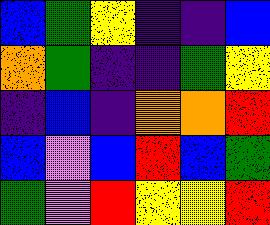[["blue", "green", "yellow", "indigo", "indigo", "blue"], ["orange", "green", "indigo", "indigo", "green", "yellow"], ["indigo", "blue", "indigo", "orange", "orange", "red"], ["blue", "violet", "blue", "red", "blue", "green"], ["green", "violet", "red", "yellow", "yellow", "red"]]